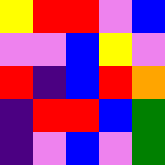[["yellow", "red", "red", "violet", "blue"], ["violet", "violet", "blue", "yellow", "violet"], ["red", "indigo", "blue", "red", "orange"], ["indigo", "red", "red", "blue", "green"], ["indigo", "violet", "blue", "violet", "green"]]